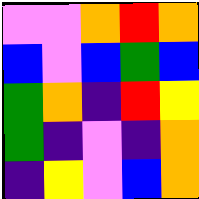[["violet", "violet", "orange", "red", "orange"], ["blue", "violet", "blue", "green", "blue"], ["green", "orange", "indigo", "red", "yellow"], ["green", "indigo", "violet", "indigo", "orange"], ["indigo", "yellow", "violet", "blue", "orange"]]